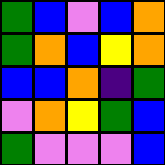[["green", "blue", "violet", "blue", "orange"], ["green", "orange", "blue", "yellow", "orange"], ["blue", "blue", "orange", "indigo", "green"], ["violet", "orange", "yellow", "green", "blue"], ["green", "violet", "violet", "violet", "blue"]]